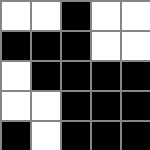[["white", "white", "black", "white", "white"], ["black", "black", "black", "white", "white"], ["white", "black", "black", "black", "black"], ["white", "white", "black", "black", "black"], ["black", "white", "black", "black", "black"]]